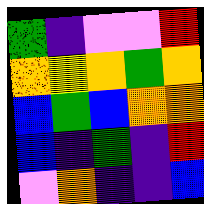[["green", "indigo", "violet", "violet", "red"], ["orange", "yellow", "orange", "green", "orange"], ["blue", "green", "blue", "orange", "orange"], ["blue", "indigo", "green", "indigo", "red"], ["violet", "orange", "indigo", "indigo", "blue"]]